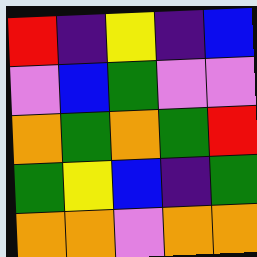[["red", "indigo", "yellow", "indigo", "blue"], ["violet", "blue", "green", "violet", "violet"], ["orange", "green", "orange", "green", "red"], ["green", "yellow", "blue", "indigo", "green"], ["orange", "orange", "violet", "orange", "orange"]]